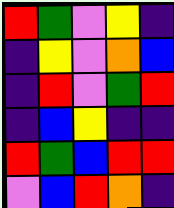[["red", "green", "violet", "yellow", "indigo"], ["indigo", "yellow", "violet", "orange", "blue"], ["indigo", "red", "violet", "green", "red"], ["indigo", "blue", "yellow", "indigo", "indigo"], ["red", "green", "blue", "red", "red"], ["violet", "blue", "red", "orange", "indigo"]]